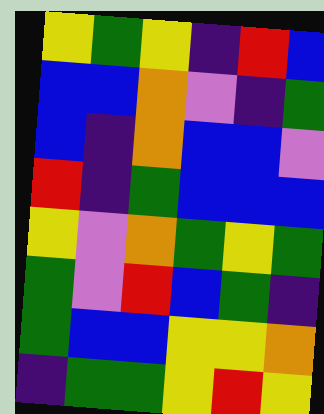[["yellow", "green", "yellow", "indigo", "red", "blue"], ["blue", "blue", "orange", "violet", "indigo", "green"], ["blue", "indigo", "orange", "blue", "blue", "violet"], ["red", "indigo", "green", "blue", "blue", "blue"], ["yellow", "violet", "orange", "green", "yellow", "green"], ["green", "violet", "red", "blue", "green", "indigo"], ["green", "blue", "blue", "yellow", "yellow", "orange"], ["indigo", "green", "green", "yellow", "red", "yellow"]]